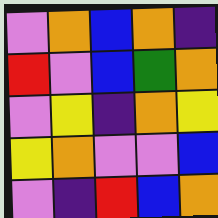[["violet", "orange", "blue", "orange", "indigo"], ["red", "violet", "blue", "green", "orange"], ["violet", "yellow", "indigo", "orange", "yellow"], ["yellow", "orange", "violet", "violet", "blue"], ["violet", "indigo", "red", "blue", "orange"]]